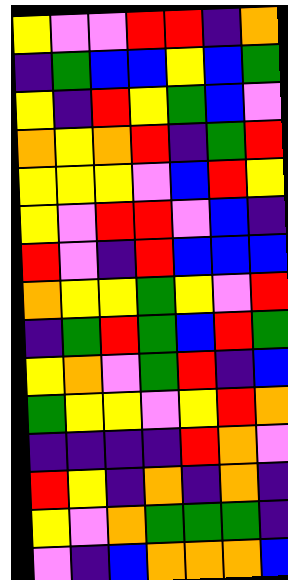[["yellow", "violet", "violet", "red", "red", "indigo", "orange"], ["indigo", "green", "blue", "blue", "yellow", "blue", "green"], ["yellow", "indigo", "red", "yellow", "green", "blue", "violet"], ["orange", "yellow", "orange", "red", "indigo", "green", "red"], ["yellow", "yellow", "yellow", "violet", "blue", "red", "yellow"], ["yellow", "violet", "red", "red", "violet", "blue", "indigo"], ["red", "violet", "indigo", "red", "blue", "blue", "blue"], ["orange", "yellow", "yellow", "green", "yellow", "violet", "red"], ["indigo", "green", "red", "green", "blue", "red", "green"], ["yellow", "orange", "violet", "green", "red", "indigo", "blue"], ["green", "yellow", "yellow", "violet", "yellow", "red", "orange"], ["indigo", "indigo", "indigo", "indigo", "red", "orange", "violet"], ["red", "yellow", "indigo", "orange", "indigo", "orange", "indigo"], ["yellow", "violet", "orange", "green", "green", "green", "indigo"], ["violet", "indigo", "blue", "orange", "orange", "orange", "blue"]]